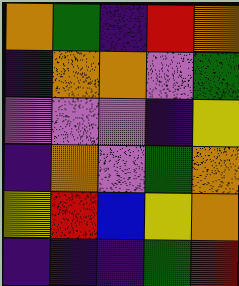[["orange", "green", "indigo", "red", "orange"], ["indigo", "orange", "orange", "violet", "green"], ["violet", "violet", "violet", "indigo", "yellow"], ["indigo", "orange", "violet", "green", "orange"], ["yellow", "red", "blue", "yellow", "orange"], ["indigo", "indigo", "indigo", "green", "red"]]